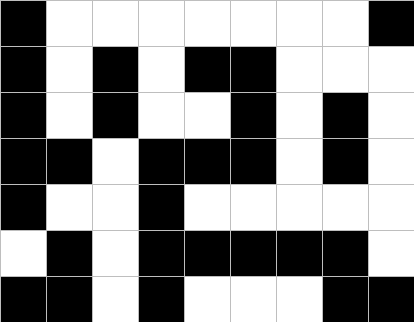[["black", "white", "white", "white", "white", "white", "white", "white", "black"], ["black", "white", "black", "white", "black", "black", "white", "white", "white"], ["black", "white", "black", "white", "white", "black", "white", "black", "white"], ["black", "black", "white", "black", "black", "black", "white", "black", "white"], ["black", "white", "white", "black", "white", "white", "white", "white", "white"], ["white", "black", "white", "black", "black", "black", "black", "black", "white"], ["black", "black", "white", "black", "white", "white", "white", "black", "black"]]